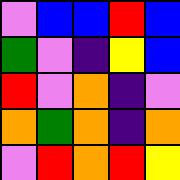[["violet", "blue", "blue", "red", "blue"], ["green", "violet", "indigo", "yellow", "blue"], ["red", "violet", "orange", "indigo", "violet"], ["orange", "green", "orange", "indigo", "orange"], ["violet", "red", "orange", "red", "yellow"]]